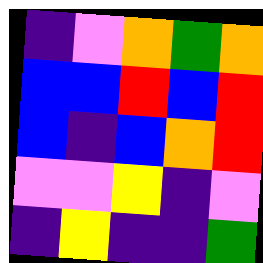[["indigo", "violet", "orange", "green", "orange"], ["blue", "blue", "red", "blue", "red"], ["blue", "indigo", "blue", "orange", "red"], ["violet", "violet", "yellow", "indigo", "violet"], ["indigo", "yellow", "indigo", "indigo", "green"]]